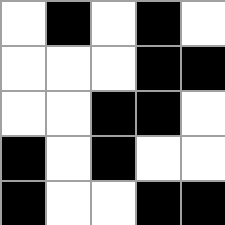[["white", "black", "white", "black", "white"], ["white", "white", "white", "black", "black"], ["white", "white", "black", "black", "white"], ["black", "white", "black", "white", "white"], ["black", "white", "white", "black", "black"]]